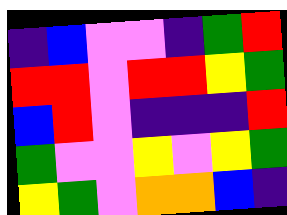[["indigo", "blue", "violet", "violet", "indigo", "green", "red"], ["red", "red", "violet", "red", "red", "yellow", "green"], ["blue", "red", "violet", "indigo", "indigo", "indigo", "red"], ["green", "violet", "violet", "yellow", "violet", "yellow", "green"], ["yellow", "green", "violet", "orange", "orange", "blue", "indigo"]]